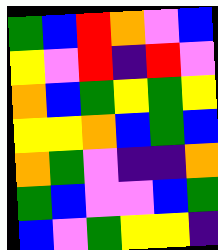[["green", "blue", "red", "orange", "violet", "blue"], ["yellow", "violet", "red", "indigo", "red", "violet"], ["orange", "blue", "green", "yellow", "green", "yellow"], ["yellow", "yellow", "orange", "blue", "green", "blue"], ["orange", "green", "violet", "indigo", "indigo", "orange"], ["green", "blue", "violet", "violet", "blue", "green"], ["blue", "violet", "green", "yellow", "yellow", "indigo"]]